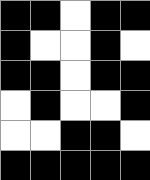[["black", "black", "white", "black", "black"], ["black", "white", "white", "black", "white"], ["black", "black", "white", "black", "black"], ["white", "black", "white", "white", "black"], ["white", "white", "black", "black", "white"], ["black", "black", "black", "black", "black"]]